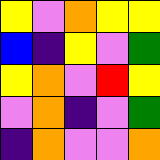[["yellow", "violet", "orange", "yellow", "yellow"], ["blue", "indigo", "yellow", "violet", "green"], ["yellow", "orange", "violet", "red", "yellow"], ["violet", "orange", "indigo", "violet", "green"], ["indigo", "orange", "violet", "violet", "orange"]]